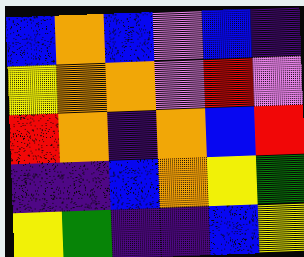[["blue", "orange", "blue", "violet", "blue", "indigo"], ["yellow", "orange", "orange", "violet", "red", "violet"], ["red", "orange", "indigo", "orange", "blue", "red"], ["indigo", "indigo", "blue", "orange", "yellow", "green"], ["yellow", "green", "indigo", "indigo", "blue", "yellow"]]